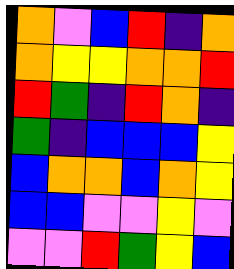[["orange", "violet", "blue", "red", "indigo", "orange"], ["orange", "yellow", "yellow", "orange", "orange", "red"], ["red", "green", "indigo", "red", "orange", "indigo"], ["green", "indigo", "blue", "blue", "blue", "yellow"], ["blue", "orange", "orange", "blue", "orange", "yellow"], ["blue", "blue", "violet", "violet", "yellow", "violet"], ["violet", "violet", "red", "green", "yellow", "blue"]]